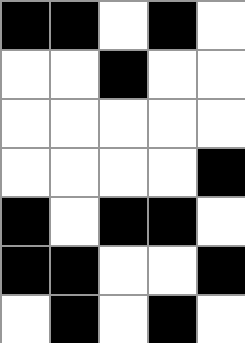[["black", "black", "white", "black", "white"], ["white", "white", "black", "white", "white"], ["white", "white", "white", "white", "white"], ["white", "white", "white", "white", "black"], ["black", "white", "black", "black", "white"], ["black", "black", "white", "white", "black"], ["white", "black", "white", "black", "white"]]